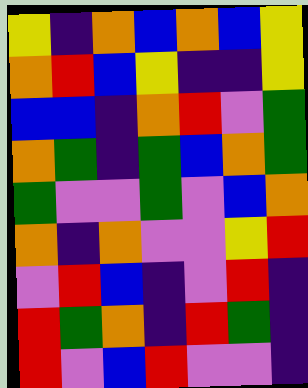[["yellow", "indigo", "orange", "blue", "orange", "blue", "yellow"], ["orange", "red", "blue", "yellow", "indigo", "indigo", "yellow"], ["blue", "blue", "indigo", "orange", "red", "violet", "green"], ["orange", "green", "indigo", "green", "blue", "orange", "green"], ["green", "violet", "violet", "green", "violet", "blue", "orange"], ["orange", "indigo", "orange", "violet", "violet", "yellow", "red"], ["violet", "red", "blue", "indigo", "violet", "red", "indigo"], ["red", "green", "orange", "indigo", "red", "green", "indigo"], ["red", "violet", "blue", "red", "violet", "violet", "indigo"]]